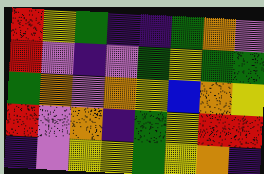[["red", "yellow", "green", "indigo", "indigo", "green", "orange", "violet"], ["red", "violet", "indigo", "violet", "green", "yellow", "green", "green"], ["green", "orange", "violet", "orange", "yellow", "blue", "orange", "yellow"], ["red", "violet", "orange", "indigo", "green", "yellow", "red", "red"], ["indigo", "violet", "yellow", "yellow", "green", "yellow", "orange", "indigo"]]